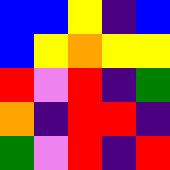[["blue", "blue", "yellow", "indigo", "blue"], ["blue", "yellow", "orange", "yellow", "yellow"], ["red", "violet", "red", "indigo", "green"], ["orange", "indigo", "red", "red", "indigo"], ["green", "violet", "red", "indigo", "red"]]